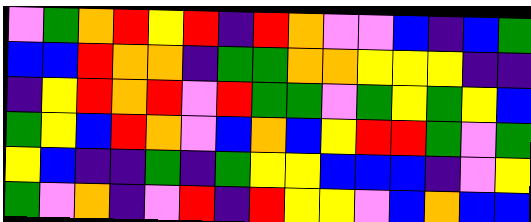[["violet", "green", "orange", "red", "yellow", "red", "indigo", "red", "orange", "violet", "violet", "blue", "indigo", "blue", "green"], ["blue", "blue", "red", "orange", "orange", "indigo", "green", "green", "orange", "orange", "yellow", "yellow", "yellow", "indigo", "indigo"], ["indigo", "yellow", "red", "orange", "red", "violet", "red", "green", "green", "violet", "green", "yellow", "green", "yellow", "blue"], ["green", "yellow", "blue", "red", "orange", "violet", "blue", "orange", "blue", "yellow", "red", "red", "green", "violet", "green"], ["yellow", "blue", "indigo", "indigo", "green", "indigo", "green", "yellow", "yellow", "blue", "blue", "blue", "indigo", "violet", "yellow"], ["green", "violet", "orange", "indigo", "violet", "red", "indigo", "red", "yellow", "yellow", "violet", "blue", "orange", "blue", "blue"]]